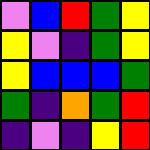[["violet", "blue", "red", "green", "yellow"], ["yellow", "violet", "indigo", "green", "yellow"], ["yellow", "blue", "blue", "blue", "green"], ["green", "indigo", "orange", "green", "red"], ["indigo", "violet", "indigo", "yellow", "red"]]